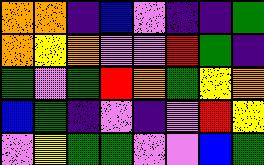[["orange", "orange", "indigo", "blue", "violet", "indigo", "indigo", "green"], ["orange", "yellow", "orange", "violet", "violet", "red", "green", "indigo"], ["green", "violet", "green", "red", "orange", "green", "yellow", "orange"], ["blue", "green", "indigo", "violet", "indigo", "violet", "red", "yellow"], ["violet", "yellow", "green", "green", "violet", "violet", "blue", "green"]]